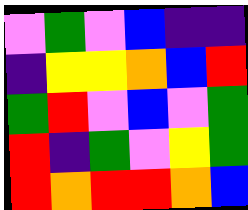[["violet", "green", "violet", "blue", "indigo", "indigo"], ["indigo", "yellow", "yellow", "orange", "blue", "red"], ["green", "red", "violet", "blue", "violet", "green"], ["red", "indigo", "green", "violet", "yellow", "green"], ["red", "orange", "red", "red", "orange", "blue"]]